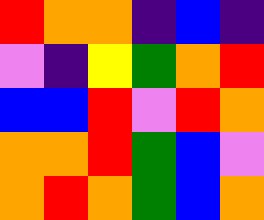[["red", "orange", "orange", "indigo", "blue", "indigo"], ["violet", "indigo", "yellow", "green", "orange", "red"], ["blue", "blue", "red", "violet", "red", "orange"], ["orange", "orange", "red", "green", "blue", "violet"], ["orange", "red", "orange", "green", "blue", "orange"]]